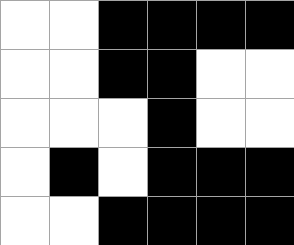[["white", "white", "black", "black", "black", "black"], ["white", "white", "black", "black", "white", "white"], ["white", "white", "white", "black", "white", "white"], ["white", "black", "white", "black", "black", "black"], ["white", "white", "black", "black", "black", "black"]]